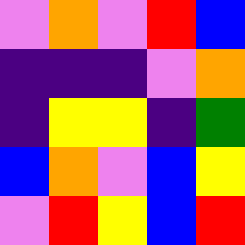[["violet", "orange", "violet", "red", "blue"], ["indigo", "indigo", "indigo", "violet", "orange"], ["indigo", "yellow", "yellow", "indigo", "green"], ["blue", "orange", "violet", "blue", "yellow"], ["violet", "red", "yellow", "blue", "red"]]